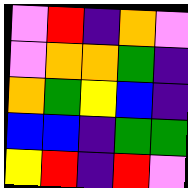[["violet", "red", "indigo", "orange", "violet"], ["violet", "orange", "orange", "green", "indigo"], ["orange", "green", "yellow", "blue", "indigo"], ["blue", "blue", "indigo", "green", "green"], ["yellow", "red", "indigo", "red", "violet"]]